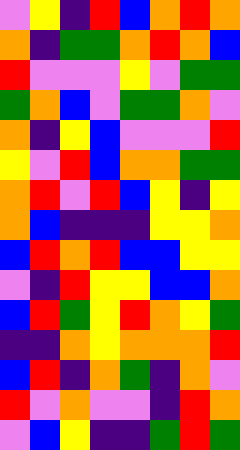[["violet", "yellow", "indigo", "red", "blue", "orange", "red", "orange"], ["orange", "indigo", "green", "green", "orange", "red", "orange", "blue"], ["red", "violet", "violet", "violet", "yellow", "violet", "green", "green"], ["green", "orange", "blue", "violet", "green", "green", "orange", "violet"], ["orange", "indigo", "yellow", "blue", "violet", "violet", "violet", "red"], ["yellow", "violet", "red", "blue", "orange", "orange", "green", "green"], ["orange", "red", "violet", "red", "blue", "yellow", "indigo", "yellow"], ["orange", "blue", "indigo", "indigo", "indigo", "yellow", "yellow", "orange"], ["blue", "red", "orange", "red", "blue", "blue", "yellow", "yellow"], ["violet", "indigo", "red", "yellow", "yellow", "blue", "blue", "orange"], ["blue", "red", "green", "yellow", "red", "orange", "yellow", "green"], ["indigo", "indigo", "orange", "yellow", "orange", "orange", "orange", "red"], ["blue", "red", "indigo", "orange", "green", "indigo", "orange", "violet"], ["red", "violet", "orange", "violet", "violet", "indigo", "red", "orange"], ["violet", "blue", "yellow", "indigo", "indigo", "green", "red", "green"]]